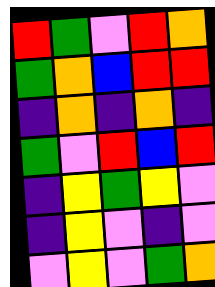[["red", "green", "violet", "red", "orange"], ["green", "orange", "blue", "red", "red"], ["indigo", "orange", "indigo", "orange", "indigo"], ["green", "violet", "red", "blue", "red"], ["indigo", "yellow", "green", "yellow", "violet"], ["indigo", "yellow", "violet", "indigo", "violet"], ["violet", "yellow", "violet", "green", "orange"]]